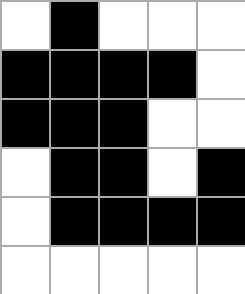[["white", "black", "white", "white", "white"], ["black", "black", "black", "black", "white"], ["black", "black", "black", "white", "white"], ["white", "black", "black", "white", "black"], ["white", "black", "black", "black", "black"], ["white", "white", "white", "white", "white"]]